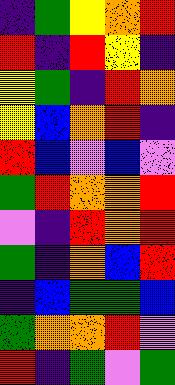[["indigo", "green", "yellow", "orange", "red"], ["red", "indigo", "red", "yellow", "indigo"], ["yellow", "green", "indigo", "red", "orange"], ["yellow", "blue", "orange", "red", "indigo"], ["red", "blue", "violet", "blue", "violet"], ["green", "red", "orange", "orange", "red"], ["violet", "indigo", "red", "orange", "red"], ["green", "indigo", "orange", "blue", "red"], ["indigo", "blue", "green", "green", "blue"], ["green", "orange", "orange", "red", "violet"], ["red", "indigo", "green", "violet", "green"]]